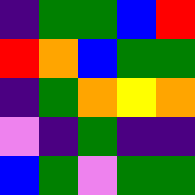[["indigo", "green", "green", "blue", "red"], ["red", "orange", "blue", "green", "green"], ["indigo", "green", "orange", "yellow", "orange"], ["violet", "indigo", "green", "indigo", "indigo"], ["blue", "green", "violet", "green", "green"]]